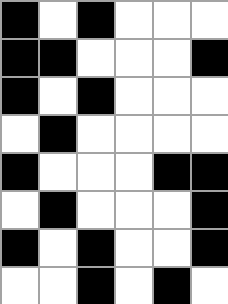[["black", "white", "black", "white", "white", "white"], ["black", "black", "white", "white", "white", "black"], ["black", "white", "black", "white", "white", "white"], ["white", "black", "white", "white", "white", "white"], ["black", "white", "white", "white", "black", "black"], ["white", "black", "white", "white", "white", "black"], ["black", "white", "black", "white", "white", "black"], ["white", "white", "black", "white", "black", "white"]]